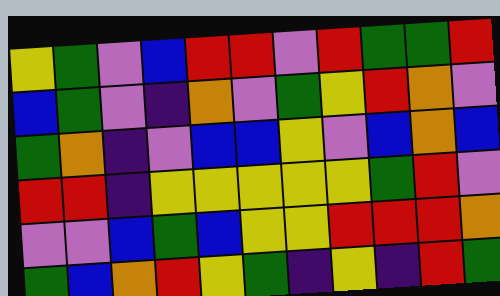[["yellow", "green", "violet", "blue", "red", "red", "violet", "red", "green", "green", "red"], ["blue", "green", "violet", "indigo", "orange", "violet", "green", "yellow", "red", "orange", "violet"], ["green", "orange", "indigo", "violet", "blue", "blue", "yellow", "violet", "blue", "orange", "blue"], ["red", "red", "indigo", "yellow", "yellow", "yellow", "yellow", "yellow", "green", "red", "violet"], ["violet", "violet", "blue", "green", "blue", "yellow", "yellow", "red", "red", "red", "orange"], ["green", "blue", "orange", "red", "yellow", "green", "indigo", "yellow", "indigo", "red", "green"]]